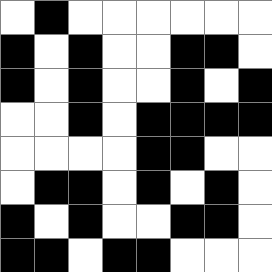[["white", "black", "white", "white", "white", "white", "white", "white"], ["black", "white", "black", "white", "white", "black", "black", "white"], ["black", "white", "black", "white", "white", "black", "white", "black"], ["white", "white", "black", "white", "black", "black", "black", "black"], ["white", "white", "white", "white", "black", "black", "white", "white"], ["white", "black", "black", "white", "black", "white", "black", "white"], ["black", "white", "black", "white", "white", "black", "black", "white"], ["black", "black", "white", "black", "black", "white", "white", "white"]]